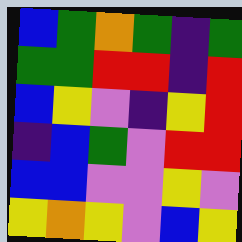[["blue", "green", "orange", "green", "indigo", "green"], ["green", "green", "red", "red", "indigo", "red"], ["blue", "yellow", "violet", "indigo", "yellow", "red"], ["indigo", "blue", "green", "violet", "red", "red"], ["blue", "blue", "violet", "violet", "yellow", "violet"], ["yellow", "orange", "yellow", "violet", "blue", "yellow"]]